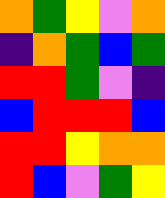[["orange", "green", "yellow", "violet", "orange"], ["indigo", "orange", "green", "blue", "green"], ["red", "red", "green", "violet", "indigo"], ["blue", "red", "red", "red", "blue"], ["red", "red", "yellow", "orange", "orange"], ["red", "blue", "violet", "green", "yellow"]]